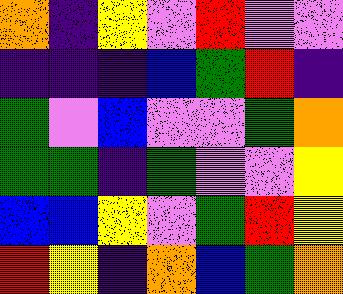[["orange", "indigo", "yellow", "violet", "red", "violet", "violet"], ["indigo", "indigo", "indigo", "blue", "green", "red", "indigo"], ["green", "violet", "blue", "violet", "violet", "green", "orange"], ["green", "green", "indigo", "green", "violet", "violet", "yellow"], ["blue", "blue", "yellow", "violet", "green", "red", "yellow"], ["red", "yellow", "indigo", "orange", "blue", "green", "orange"]]